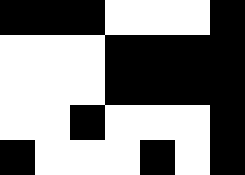[["black", "black", "black", "white", "white", "white", "black"], ["white", "white", "white", "black", "black", "black", "black"], ["white", "white", "white", "black", "black", "black", "black"], ["white", "white", "black", "white", "white", "white", "black"], ["black", "white", "white", "white", "black", "white", "black"]]